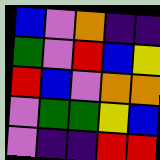[["blue", "violet", "orange", "indigo", "indigo"], ["green", "violet", "red", "blue", "yellow"], ["red", "blue", "violet", "orange", "orange"], ["violet", "green", "green", "yellow", "blue"], ["violet", "indigo", "indigo", "red", "red"]]